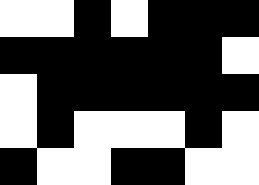[["white", "white", "black", "white", "black", "black", "black"], ["black", "black", "black", "black", "black", "black", "white"], ["white", "black", "black", "black", "black", "black", "black"], ["white", "black", "white", "white", "white", "black", "white"], ["black", "white", "white", "black", "black", "white", "white"]]